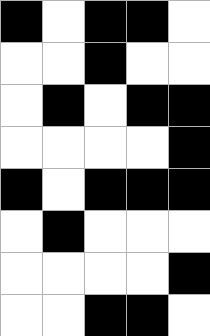[["black", "white", "black", "black", "white"], ["white", "white", "black", "white", "white"], ["white", "black", "white", "black", "black"], ["white", "white", "white", "white", "black"], ["black", "white", "black", "black", "black"], ["white", "black", "white", "white", "white"], ["white", "white", "white", "white", "black"], ["white", "white", "black", "black", "white"]]